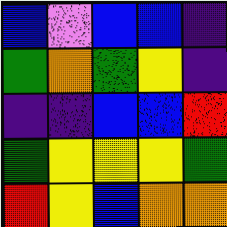[["blue", "violet", "blue", "blue", "indigo"], ["green", "orange", "green", "yellow", "indigo"], ["indigo", "indigo", "blue", "blue", "red"], ["green", "yellow", "yellow", "yellow", "green"], ["red", "yellow", "blue", "orange", "orange"]]